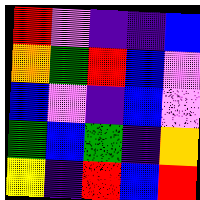[["red", "violet", "indigo", "indigo", "blue"], ["orange", "green", "red", "blue", "violet"], ["blue", "violet", "indigo", "blue", "violet"], ["green", "blue", "green", "indigo", "orange"], ["yellow", "indigo", "red", "blue", "red"]]